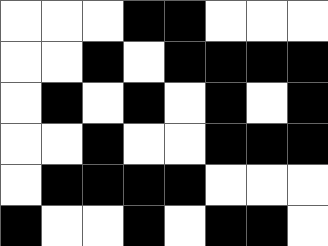[["white", "white", "white", "black", "black", "white", "white", "white"], ["white", "white", "black", "white", "black", "black", "black", "black"], ["white", "black", "white", "black", "white", "black", "white", "black"], ["white", "white", "black", "white", "white", "black", "black", "black"], ["white", "black", "black", "black", "black", "white", "white", "white"], ["black", "white", "white", "black", "white", "black", "black", "white"]]